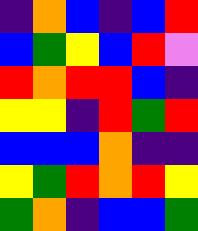[["indigo", "orange", "blue", "indigo", "blue", "red"], ["blue", "green", "yellow", "blue", "red", "violet"], ["red", "orange", "red", "red", "blue", "indigo"], ["yellow", "yellow", "indigo", "red", "green", "red"], ["blue", "blue", "blue", "orange", "indigo", "indigo"], ["yellow", "green", "red", "orange", "red", "yellow"], ["green", "orange", "indigo", "blue", "blue", "green"]]